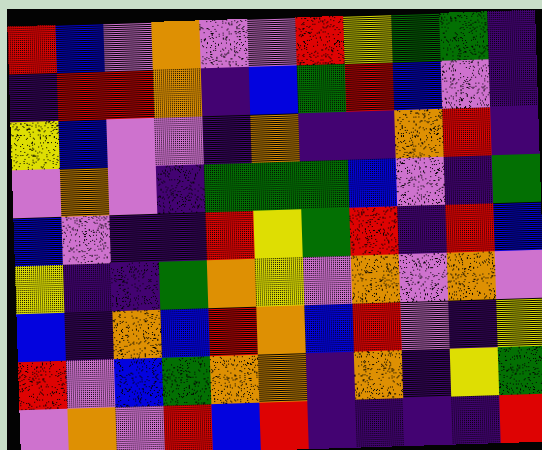[["red", "blue", "violet", "orange", "violet", "violet", "red", "yellow", "green", "green", "indigo"], ["indigo", "red", "red", "orange", "indigo", "blue", "green", "red", "blue", "violet", "indigo"], ["yellow", "blue", "violet", "violet", "indigo", "orange", "indigo", "indigo", "orange", "red", "indigo"], ["violet", "orange", "violet", "indigo", "green", "green", "green", "blue", "violet", "indigo", "green"], ["blue", "violet", "indigo", "indigo", "red", "yellow", "green", "red", "indigo", "red", "blue"], ["yellow", "indigo", "indigo", "green", "orange", "yellow", "violet", "orange", "violet", "orange", "violet"], ["blue", "indigo", "orange", "blue", "red", "orange", "blue", "red", "violet", "indigo", "yellow"], ["red", "violet", "blue", "green", "orange", "orange", "indigo", "orange", "indigo", "yellow", "green"], ["violet", "orange", "violet", "red", "blue", "red", "indigo", "indigo", "indigo", "indigo", "red"]]